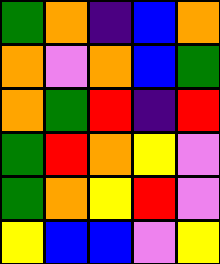[["green", "orange", "indigo", "blue", "orange"], ["orange", "violet", "orange", "blue", "green"], ["orange", "green", "red", "indigo", "red"], ["green", "red", "orange", "yellow", "violet"], ["green", "orange", "yellow", "red", "violet"], ["yellow", "blue", "blue", "violet", "yellow"]]